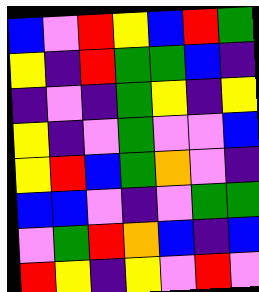[["blue", "violet", "red", "yellow", "blue", "red", "green"], ["yellow", "indigo", "red", "green", "green", "blue", "indigo"], ["indigo", "violet", "indigo", "green", "yellow", "indigo", "yellow"], ["yellow", "indigo", "violet", "green", "violet", "violet", "blue"], ["yellow", "red", "blue", "green", "orange", "violet", "indigo"], ["blue", "blue", "violet", "indigo", "violet", "green", "green"], ["violet", "green", "red", "orange", "blue", "indigo", "blue"], ["red", "yellow", "indigo", "yellow", "violet", "red", "violet"]]